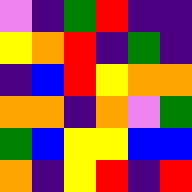[["violet", "indigo", "green", "red", "indigo", "indigo"], ["yellow", "orange", "red", "indigo", "green", "indigo"], ["indigo", "blue", "red", "yellow", "orange", "orange"], ["orange", "orange", "indigo", "orange", "violet", "green"], ["green", "blue", "yellow", "yellow", "blue", "blue"], ["orange", "indigo", "yellow", "red", "indigo", "red"]]